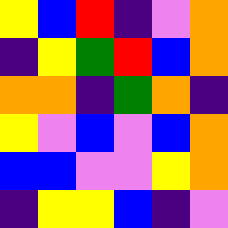[["yellow", "blue", "red", "indigo", "violet", "orange"], ["indigo", "yellow", "green", "red", "blue", "orange"], ["orange", "orange", "indigo", "green", "orange", "indigo"], ["yellow", "violet", "blue", "violet", "blue", "orange"], ["blue", "blue", "violet", "violet", "yellow", "orange"], ["indigo", "yellow", "yellow", "blue", "indigo", "violet"]]